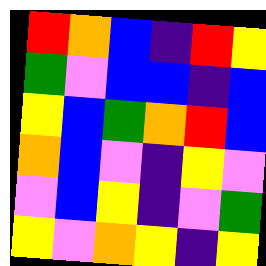[["red", "orange", "blue", "indigo", "red", "yellow"], ["green", "violet", "blue", "blue", "indigo", "blue"], ["yellow", "blue", "green", "orange", "red", "blue"], ["orange", "blue", "violet", "indigo", "yellow", "violet"], ["violet", "blue", "yellow", "indigo", "violet", "green"], ["yellow", "violet", "orange", "yellow", "indigo", "yellow"]]